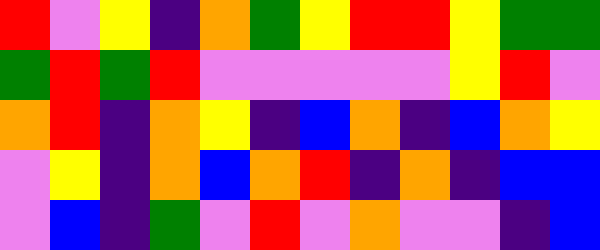[["red", "violet", "yellow", "indigo", "orange", "green", "yellow", "red", "red", "yellow", "green", "green"], ["green", "red", "green", "red", "violet", "violet", "violet", "violet", "violet", "yellow", "red", "violet"], ["orange", "red", "indigo", "orange", "yellow", "indigo", "blue", "orange", "indigo", "blue", "orange", "yellow"], ["violet", "yellow", "indigo", "orange", "blue", "orange", "red", "indigo", "orange", "indigo", "blue", "blue"], ["violet", "blue", "indigo", "green", "violet", "red", "violet", "orange", "violet", "violet", "indigo", "blue"]]